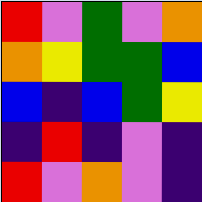[["red", "violet", "green", "violet", "orange"], ["orange", "yellow", "green", "green", "blue"], ["blue", "indigo", "blue", "green", "yellow"], ["indigo", "red", "indigo", "violet", "indigo"], ["red", "violet", "orange", "violet", "indigo"]]